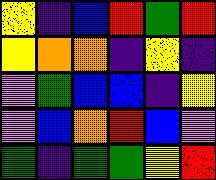[["yellow", "indigo", "blue", "red", "green", "red"], ["yellow", "orange", "orange", "indigo", "yellow", "indigo"], ["violet", "green", "blue", "blue", "indigo", "yellow"], ["violet", "blue", "orange", "red", "blue", "violet"], ["green", "indigo", "green", "green", "yellow", "red"]]